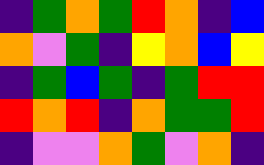[["indigo", "green", "orange", "green", "red", "orange", "indigo", "blue"], ["orange", "violet", "green", "indigo", "yellow", "orange", "blue", "yellow"], ["indigo", "green", "blue", "green", "indigo", "green", "red", "red"], ["red", "orange", "red", "indigo", "orange", "green", "green", "red"], ["indigo", "violet", "violet", "orange", "green", "violet", "orange", "indigo"]]